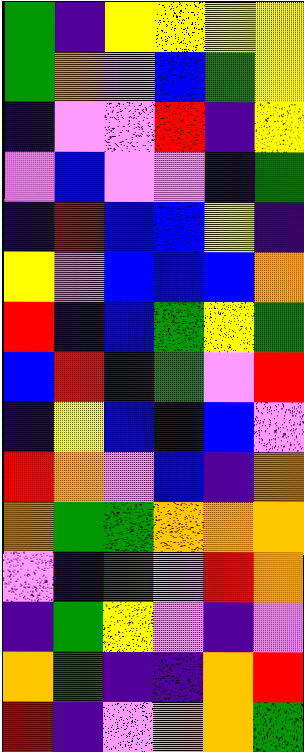[["green", "indigo", "yellow", "yellow", "yellow", "yellow"], ["green", "orange", "violet", "blue", "green", "yellow"], ["indigo", "violet", "violet", "red", "indigo", "yellow"], ["violet", "blue", "violet", "violet", "indigo", "green"], ["indigo", "red", "blue", "blue", "yellow", "indigo"], ["yellow", "violet", "blue", "blue", "blue", "orange"], ["red", "indigo", "blue", "green", "yellow", "green"], ["blue", "red", "indigo", "green", "violet", "red"], ["indigo", "yellow", "blue", "blue", "blue", "violet"], ["red", "orange", "violet", "blue", "indigo", "orange"], ["orange", "green", "green", "orange", "orange", "orange"], ["violet", "indigo", "green", "violet", "red", "orange"], ["indigo", "green", "yellow", "violet", "indigo", "violet"], ["orange", "green", "indigo", "indigo", "orange", "red"], ["red", "indigo", "violet", "orange", "orange", "green"]]